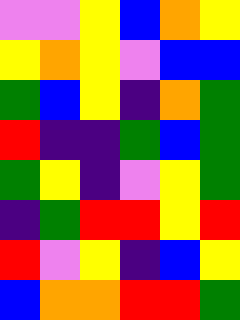[["violet", "violet", "yellow", "blue", "orange", "yellow"], ["yellow", "orange", "yellow", "violet", "blue", "blue"], ["green", "blue", "yellow", "indigo", "orange", "green"], ["red", "indigo", "indigo", "green", "blue", "green"], ["green", "yellow", "indigo", "violet", "yellow", "green"], ["indigo", "green", "red", "red", "yellow", "red"], ["red", "violet", "yellow", "indigo", "blue", "yellow"], ["blue", "orange", "orange", "red", "red", "green"]]